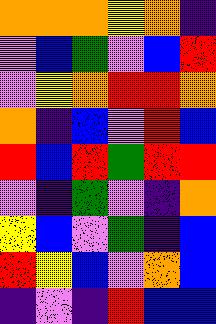[["orange", "orange", "orange", "yellow", "orange", "indigo"], ["violet", "blue", "green", "violet", "blue", "red"], ["violet", "yellow", "orange", "red", "red", "orange"], ["orange", "indigo", "blue", "violet", "red", "blue"], ["red", "blue", "red", "green", "red", "red"], ["violet", "indigo", "green", "violet", "indigo", "orange"], ["yellow", "blue", "violet", "green", "indigo", "blue"], ["red", "yellow", "blue", "violet", "orange", "blue"], ["indigo", "violet", "indigo", "red", "blue", "blue"]]